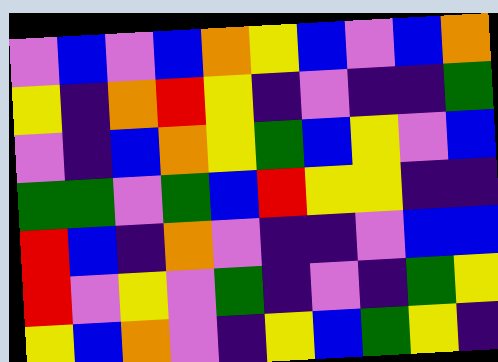[["violet", "blue", "violet", "blue", "orange", "yellow", "blue", "violet", "blue", "orange"], ["yellow", "indigo", "orange", "red", "yellow", "indigo", "violet", "indigo", "indigo", "green"], ["violet", "indigo", "blue", "orange", "yellow", "green", "blue", "yellow", "violet", "blue"], ["green", "green", "violet", "green", "blue", "red", "yellow", "yellow", "indigo", "indigo"], ["red", "blue", "indigo", "orange", "violet", "indigo", "indigo", "violet", "blue", "blue"], ["red", "violet", "yellow", "violet", "green", "indigo", "violet", "indigo", "green", "yellow"], ["yellow", "blue", "orange", "violet", "indigo", "yellow", "blue", "green", "yellow", "indigo"]]